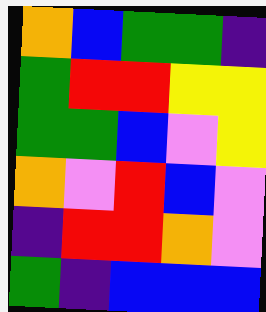[["orange", "blue", "green", "green", "indigo"], ["green", "red", "red", "yellow", "yellow"], ["green", "green", "blue", "violet", "yellow"], ["orange", "violet", "red", "blue", "violet"], ["indigo", "red", "red", "orange", "violet"], ["green", "indigo", "blue", "blue", "blue"]]